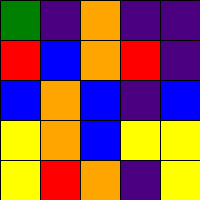[["green", "indigo", "orange", "indigo", "indigo"], ["red", "blue", "orange", "red", "indigo"], ["blue", "orange", "blue", "indigo", "blue"], ["yellow", "orange", "blue", "yellow", "yellow"], ["yellow", "red", "orange", "indigo", "yellow"]]